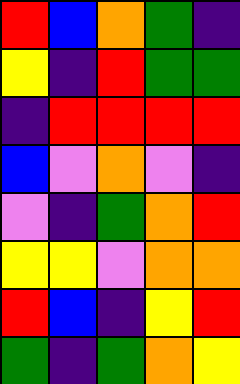[["red", "blue", "orange", "green", "indigo"], ["yellow", "indigo", "red", "green", "green"], ["indigo", "red", "red", "red", "red"], ["blue", "violet", "orange", "violet", "indigo"], ["violet", "indigo", "green", "orange", "red"], ["yellow", "yellow", "violet", "orange", "orange"], ["red", "blue", "indigo", "yellow", "red"], ["green", "indigo", "green", "orange", "yellow"]]